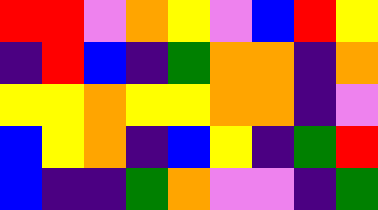[["red", "red", "violet", "orange", "yellow", "violet", "blue", "red", "yellow"], ["indigo", "red", "blue", "indigo", "green", "orange", "orange", "indigo", "orange"], ["yellow", "yellow", "orange", "yellow", "yellow", "orange", "orange", "indigo", "violet"], ["blue", "yellow", "orange", "indigo", "blue", "yellow", "indigo", "green", "red"], ["blue", "indigo", "indigo", "green", "orange", "violet", "violet", "indigo", "green"]]